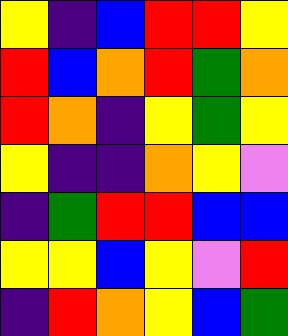[["yellow", "indigo", "blue", "red", "red", "yellow"], ["red", "blue", "orange", "red", "green", "orange"], ["red", "orange", "indigo", "yellow", "green", "yellow"], ["yellow", "indigo", "indigo", "orange", "yellow", "violet"], ["indigo", "green", "red", "red", "blue", "blue"], ["yellow", "yellow", "blue", "yellow", "violet", "red"], ["indigo", "red", "orange", "yellow", "blue", "green"]]